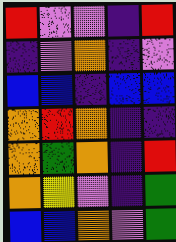[["red", "violet", "violet", "indigo", "red"], ["indigo", "violet", "orange", "indigo", "violet"], ["blue", "blue", "indigo", "blue", "blue"], ["orange", "red", "orange", "indigo", "indigo"], ["orange", "green", "orange", "indigo", "red"], ["orange", "yellow", "violet", "indigo", "green"], ["blue", "blue", "orange", "violet", "green"]]